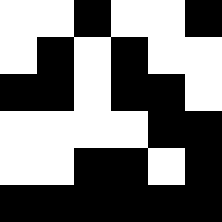[["white", "white", "black", "white", "white", "black"], ["white", "black", "white", "black", "white", "white"], ["black", "black", "white", "black", "black", "white"], ["white", "white", "white", "white", "black", "black"], ["white", "white", "black", "black", "white", "black"], ["black", "black", "black", "black", "black", "black"]]